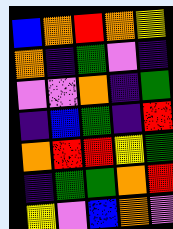[["blue", "orange", "red", "orange", "yellow"], ["orange", "indigo", "green", "violet", "indigo"], ["violet", "violet", "orange", "indigo", "green"], ["indigo", "blue", "green", "indigo", "red"], ["orange", "red", "red", "yellow", "green"], ["indigo", "green", "green", "orange", "red"], ["yellow", "violet", "blue", "orange", "violet"]]